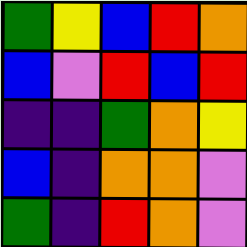[["green", "yellow", "blue", "red", "orange"], ["blue", "violet", "red", "blue", "red"], ["indigo", "indigo", "green", "orange", "yellow"], ["blue", "indigo", "orange", "orange", "violet"], ["green", "indigo", "red", "orange", "violet"]]